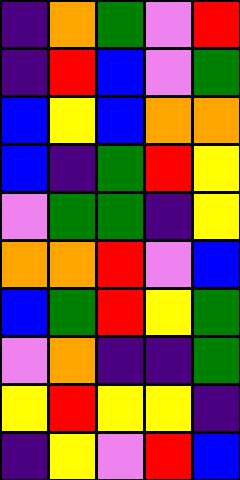[["indigo", "orange", "green", "violet", "red"], ["indigo", "red", "blue", "violet", "green"], ["blue", "yellow", "blue", "orange", "orange"], ["blue", "indigo", "green", "red", "yellow"], ["violet", "green", "green", "indigo", "yellow"], ["orange", "orange", "red", "violet", "blue"], ["blue", "green", "red", "yellow", "green"], ["violet", "orange", "indigo", "indigo", "green"], ["yellow", "red", "yellow", "yellow", "indigo"], ["indigo", "yellow", "violet", "red", "blue"]]